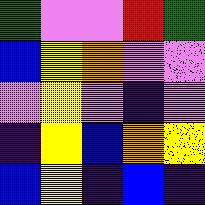[["green", "violet", "violet", "red", "green"], ["blue", "yellow", "orange", "violet", "violet"], ["violet", "yellow", "violet", "indigo", "violet"], ["indigo", "yellow", "blue", "orange", "yellow"], ["blue", "yellow", "indigo", "blue", "indigo"]]